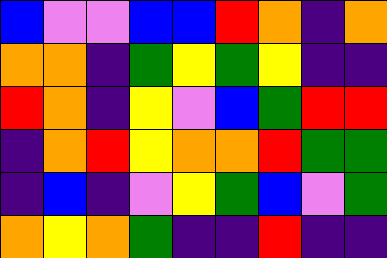[["blue", "violet", "violet", "blue", "blue", "red", "orange", "indigo", "orange"], ["orange", "orange", "indigo", "green", "yellow", "green", "yellow", "indigo", "indigo"], ["red", "orange", "indigo", "yellow", "violet", "blue", "green", "red", "red"], ["indigo", "orange", "red", "yellow", "orange", "orange", "red", "green", "green"], ["indigo", "blue", "indigo", "violet", "yellow", "green", "blue", "violet", "green"], ["orange", "yellow", "orange", "green", "indigo", "indigo", "red", "indigo", "indigo"]]